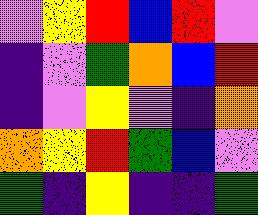[["violet", "yellow", "red", "blue", "red", "violet"], ["indigo", "violet", "green", "orange", "blue", "red"], ["indigo", "violet", "yellow", "violet", "indigo", "orange"], ["orange", "yellow", "red", "green", "blue", "violet"], ["green", "indigo", "yellow", "indigo", "indigo", "green"]]